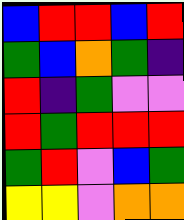[["blue", "red", "red", "blue", "red"], ["green", "blue", "orange", "green", "indigo"], ["red", "indigo", "green", "violet", "violet"], ["red", "green", "red", "red", "red"], ["green", "red", "violet", "blue", "green"], ["yellow", "yellow", "violet", "orange", "orange"]]